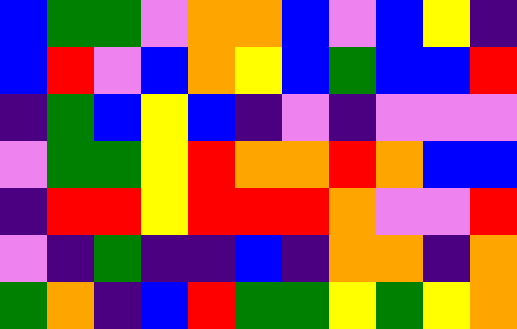[["blue", "green", "green", "violet", "orange", "orange", "blue", "violet", "blue", "yellow", "indigo"], ["blue", "red", "violet", "blue", "orange", "yellow", "blue", "green", "blue", "blue", "red"], ["indigo", "green", "blue", "yellow", "blue", "indigo", "violet", "indigo", "violet", "violet", "violet"], ["violet", "green", "green", "yellow", "red", "orange", "orange", "red", "orange", "blue", "blue"], ["indigo", "red", "red", "yellow", "red", "red", "red", "orange", "violet", "violet", "red"], ["violet", "indigo", "green", "indigo", "indigo", "blue", "indigo", "orange", "orange", "indigo", "orange"], ["green", "orange", "indigo", "blue", "red", "green", "green", "yellow", "green", "yellow", "orange"]]